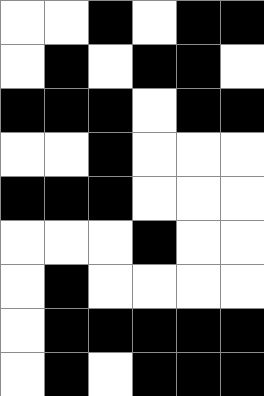[["white", "white", "black", "white", "black", "black"], ["white", "black", "white", "black", "black", "white"], ["black", "black", "black", "white", "black", "black"], ["white", "white", "black", "white", "white", "white"], ["black", "black", "black", "white", "white", "white"], ["white", "white", "white", "black", "white", "white"], ["white", "black", "white", "white", "white", "white"], ["white", "black", "black", "black", "black", "black"], ["white", "black", "white", "black", "black", "black"]]